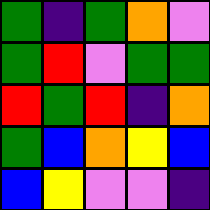[["green", "indigo", "green", "orange", "violet"], ["green", "red", "violet", "green", "green"], ["red", "green", "red", "indigo", "orange"], ["green", "blue", "orange", "yellow", "blue"], ["blue", "yellow", "violet", "violet", "indigo"]]